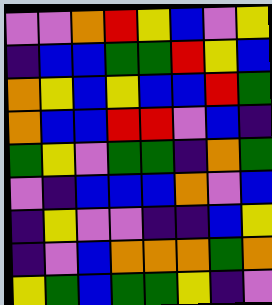[["violet", "violet", "orange", "red", "yellow", "blue", "violet", "yellow"], ["indigo", "blue", "blue", "green", "green", "red", "yellow", "blue"], ["orange", "yellow", "blue", "yellow", "blue", "blue", "red", "green"], ["orange", "blue", "blue", "red", "red", "violet", "blue", "indigo"], ["green", "yellow", "violet", "green", "green", "indigo", "orange", "green"], ["violet", "indigo", "blue", "blue", "blue", "orange", "violet", "blue"], ["indigo", "yellow", "violet", "violet", "indigo", "indigo", "blue", "yellow"], ["indigo", "violet", "blue", "orange", "orange", "orange", "green", "orange"], ["yellow", "green", "blue", "green", "green", "yellow", "indigo", "violet"]]